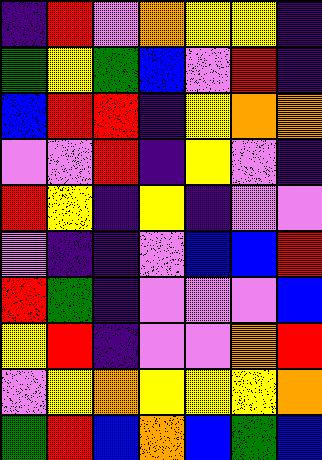[["indigo", "red", "violet", "orange", "yellow", "yellow", "indigo"], ["green", "yellow", "green", "blue", "violet", "red", "indigo"], ["blue", "red", "red", "indigo", "yellow", "orange", "orange"], ["violet", "violet", "red", "indigo", "yellow", "violet", "indigo"], ["red", "yellow", "indigo", "yellow", "indigo", "violet", "violet"], ["violet", "indigo", "indigo", "violet", "blue", "blue", "red"], ["red", "green", "indigo", "violet", "violet", "violet", "blue"], ["yellow", "red", "indigo", "violet", "violet", "orange", "red"], ["violet", "yellow", "orange", "yellow", "yellow", "yellow", "orange"], ["green", "red", "blue", "orange", "blue", "green", "blue"]]